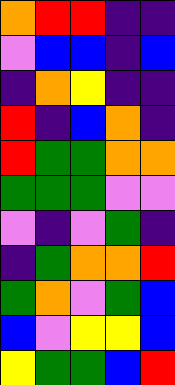[["orange", "red", "red", "indigo", "indigo"], ["violet", "blue", "blue", "indigo", "blue"], ["indigo", "orange", "yellow", "indigo", "indigo"], ["red", "indigo", "blue", "orange", "indigo"], ["red", "green", "green", "orange", "orange"], ["green", "green", "green", "violet", "violet"], ["violet", "indigo", "violet", "green", "indigo"], ["indigo", "green", "orange", "orange", "red"], ["green", "orange", "violet", "green", "blue"], ["blue", "violet", "yellow", "yellow", "blue"], ["yellow", "green", "green", "blue", "red"]]